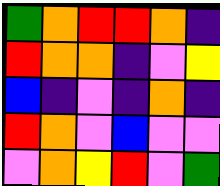[["green", "orange", "red", "red", "orange", "indigo"], ["red", "orange", "orange", "indigo", "violet", "yellow"], ["blue", "indigo", "violet", "indigo", "orange", "indigo"], ["red", "orange", "violet", "blue", "violet", "violet"], ["violet", "orange", "yellow", "red", "violet", "green"]]